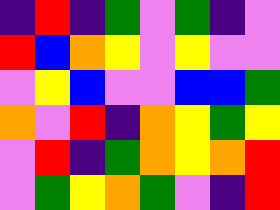[["indigo", "red", "indigo", "green", "violet", "green", "indigo", "violet"], ["red", "blue", "orange", "yellow", "violet", "yellow", "violet", "violet"], ["violet", "yellow", "blue", "violet", "violet", "blue", "blue", "green"], ["orange", "violet", "red", "indigo", "orange", "yellow", "green", "yellow"], ["violet", "red", "indigo", "green", "orange", "yellow", "orange", "red"], ["violet", "green", "yellow", "orange", "green", "violet", "indigo", "red"]]